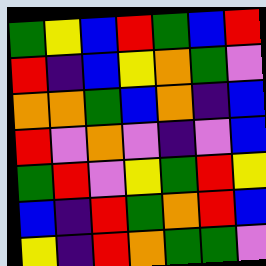[["green", "yellow", "blue", "red", "green", "blue", "red"], ["red", "indigo", "blue", "yellow", "orange", "green", "violet"], ["orange", "orange", "green", "blue", "orange", "indigo", "blue"], ["red", "violet", "orange", "violet", "indigo", "violet", "blue"], ["green", "red", "violet", "yellow", "green", "red", "yellow"], ["blue", "indigo", "red", "green", "orange", "red", "blue"], ["yellow", "indigo", "red", "orange", "green", "green", "violet"]]